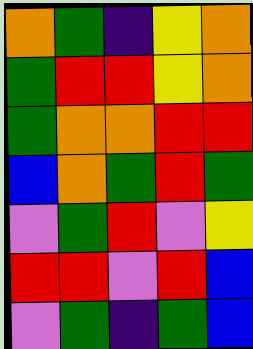[["orange", "green", "indigo", "yellow", "orange"], ["green", "red", "red", "yellow", "orange"], ["green", "orange", "orange", "red", "red"], ["blue", "orange", "green", "red", "green"], ["violet", "green", "red", "violet", "yellow"], ["red", "red", "violet", "red", "blue"], ["violet", "green", "indigo", "green", "blue"]]